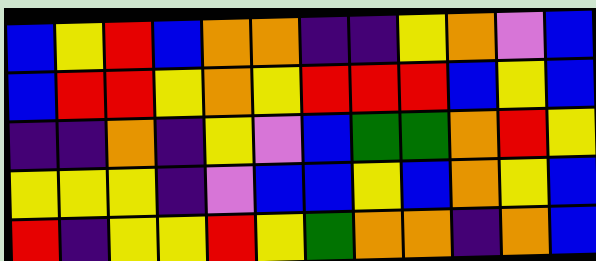[["blue", "yellow", "red", "blue", "orange", "orange", "indigo", "indigo", "yellow", "orange", "violet", "blue"], ["blue", "red", "red", "yellow", "orange", "yellow", "red", "red", "red", "blue", "yellow", "blue"], ["indigo", "indigo", "orange", "indigo", "yellow", "violet", "blue", "green", "green", "orange", "red", "yellow"], ["yellow", "yellow", "yellow", "indigo", "violet", "blue", "blue", "yellow", "blue", "orange", "yellow", "blue"], ["red", "indigo", "yellow", "yellow", "red", "yellow", "green", "orange", "orange", "indigo", "orange", "blue"]]